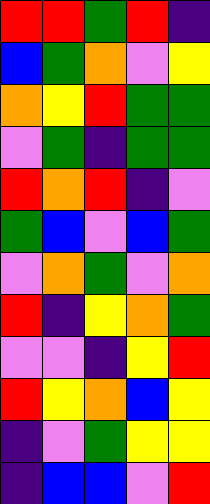[["red", "red", "green", "red", "indigo"], ["blue", "green", "orange", "violet", "yellow"], ["orange", "yellow", "red", "green", "green"], ["violet", "green", "indigo", "green", "green"], ["red", "orange", "red", "indigo", "violet"], ["green", "blue", "violet", "blue", "green"], ["violet", "orange", "green", "violet", "orange"], ["red", "indigo", "yellow", "orange", "green"], ["violet", "violet", "indigo", "yellow", "red"], ["red", "yellow", "orange", "blue", "yellow"], ["indigo", "violet", "green", "yellow", "yellow"], ["indigo", "blue", "blue", "violet", "red"]]